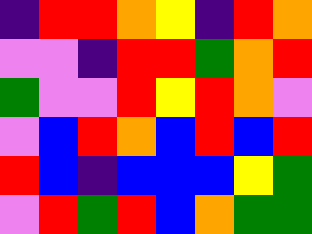[["indigo", "red", "red", "orange", "yellow", "indigo", "red", "orange"], ["violet", "violet", "indigo", "red", "red", "green", "orange", "red"], ["green", "violet", "violet", "red", "yellow", "red", "orange", "violet"], ["violet", "blue", "red", "orange", "blue", "red", "blue", "red"], ["red", "blue", "indigo", "blue", "blue", "blue", "yellow", "green"], ["violet", "red", "green", "red", "blue", "orange", "green", "green"]]